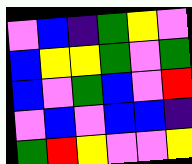[["violet", "blue", "indigo", "green", "yellow", "violet"], ["blue", "yellow", "yellow", "green", "violet", "green"], ["blue", "violet", "green", "blue", "violet", "red"], ["violet", "blue", "violet", "blue", "blue", "indigo"], ["green", "red", "yellow", "violet", "violet", "yellow"]]